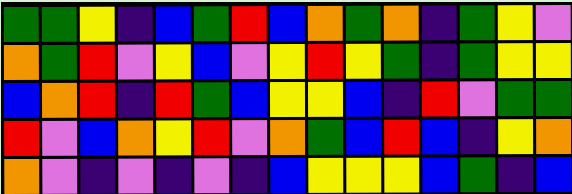[["green", "green", "yellow", "indigo", "blue", "green", "red", "blue", "orange", "green", "orange", "indigo", "green", "yellow", "violet"], ["orange", "green", "red", "violet", "yellow", "blue", "violet", "yellow", "red", "yellow", "green", "indigo", "green", "yellow", "yellow"], ["blue", "orange", "red", "indigo", "red", "green", "blue", "yellow", "yellow", "blue", "indigo", "red", "violet", "green", "green"], ["red", "violet", "blue", "orange", "yellow", "red", "violet", "orange", "green", "blue", "red", "blue", "indigo", "yellow", "orange"], ["orange", "violet", "indigo", "violet", "indigo", "violet", "indigo", "blue", "yellow", "yellow", "yellow", "blue", "green", "indigo", "blue"]]